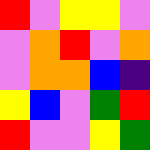[["red", "violet", "yellow", "yellow", "violet"], ["violet", "orange", "red", "violet", "orange"], ["violet", "orange", "orange", "blue", "indigo"], ["yellow", "blue", "violet", "green", "red"], ["red", "violet", "violet", "yellow", "green"]]